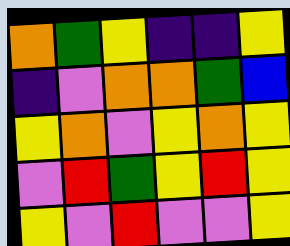[["orange", "green", "yellow", "indigo", "indigo", "yellow"], ["indigo", "violet", "orange", "orange", "green", "blue"], ["yellow", "orange", "violet", "yellow", "orange", "yellow"], ["violet", "red", "green", "yellow", "red", "yellow"], ["yellow", "violet", "red", "violet", "violet", "yellow"]]